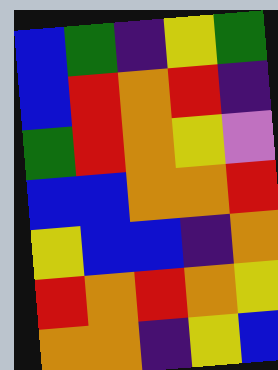[["blue", "green", "indigo", "yellow", "green"], ["blue", "red", "orange", "red", "indigo"], ["green", "red", "orange", "yellow", "violet"], ["blue", "blue", "orange", "orange", "red"], ["yellow", "blue", "blue", "indigo", "orange"], ["red", "orange", "red", "orange", "yellow"], ["orange", "orange", "indigo", "yellow", "blue"]]